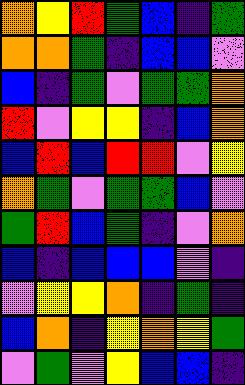[["orange", "yellow", "red", "green", "blue", "indigo", "green"], ["orange", "orange", "green", "indigo", "blue", "blue", "violet"], ["blue", "indigo", "green", "violet", "green", "green", "orange"], ["red", "violet", "yellow", "yellow", "indigo", "blue", "orange"], ["blue", "red", "blue", "red", "red", "violet", "yellow"], ["orange", "green", "violet", "green", "green", "blue", "violet"], ["green", "red", "blue", "green", "indigo", "violet", "orange"], ["blue", "indigo", "blue", "blue", "blue", "violet", "indigo"], ["violet", "yellow", "yellow", "orange", "indigo", "green", "indigo"], ["blue", "orange", "indigo", "yellow", "orange", "yellow", "green"], ["violet", "green", "violet", "yellow", "blue", "blue", "indigo"]]